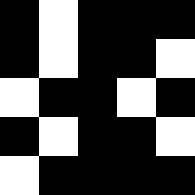[["black", "white", "black", "black", "black"], ["black", "white", "black", "black", "white"], ["white", "black", "black", "white", "black"], ["black", "white", "black", "black", "white"], ["white", "black", "black", "black", "black"]]